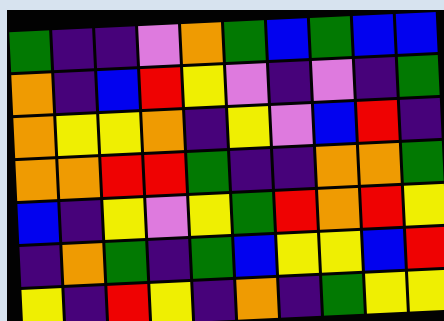[["green", "indigo", "indigo", "violet", "orange", "green", "blue", "green", "blue", "blue"], ["orange", "indigo", "blue", "red", "yellow", "violet", "indigo", "violet", "indigo", "green"], ["orange", "yellow", "yellow", "orange", "indigo", "yellow", "violet", "blue", "red", "indigo"], ["orange", "orange", "red", "red", "green", "indigo", "indigo", "orange", "orange", "green"], ["blue", "indigo", "yellow", "violet", "yellow", "green", "red", "orange", "red", "yellow"], ["indigo", "orange", "green", "indigo", "green", "blue", "yellow", "yellow", "blue", "red"], ["yellow", "indigo", "red", "yellow", "indigo", "orange", "indigo", "green", "yellow", "yellow"]]